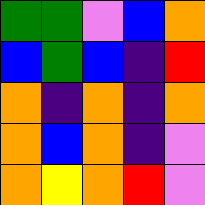[["green", "green", "violet", "blue", "orange"], ["blue", "green", "blue", "indigo", "red"], ["orange", "indigo", "orange", "indigo", "orange"], ["orange", "blue", "orange", "indigo", "violet"], ["orange", "yellow", "orange", "red", "violet"]]